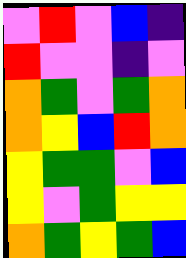[["violet", "red", "violet", "blue", "indigo"], ["red", "violet", "violet", "indigo", "violet"], ["orange", "green", "violet", "green", "orange"], ["orange", "yellow", "blue", "red", "orange"], ["yellow", "green", "green", "violet", "blue"], ["yellow", "violet", "green", "yellow", "yellow"], ["orange", "green", "yellow", "green", "blue"]]